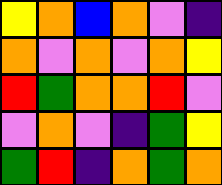[["yellow", "orange", "blue", "orange", "violet", "indigo"], ["orange", "violet", "orange", "violet", "orange", "yellow"], ["red", "green", "orange", "orange", "red", "violet"], ["violet", "orange", "violet", "indigo", "green", "yellow"], ["green", "red", "indigo", "orange", "green", "orange"]]